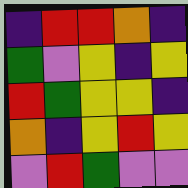[["indigo", "red", "red", "orange", "indigo"], ["green", "violet", "yellow", "indigo", "yellow"], ["red", "green", "yellow", "yellow", "indigo"], ["orange", "indigo", "yellow", "red", "yellow"], ["violet", "red", "green", "violet", "violet"]]